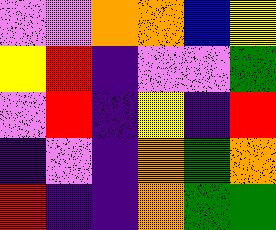[["violet", "violet", "orange", "orange", "blue", "yellow"], ["yellow", "red", "indigo", "violet", "violet", "green"], ["violet", "red", "indigo", "yellow", "indigo", "red"], ["indigo", "violet", "indigo", "orange", "green", "orange"], ["red", "indigo", "indigo", "orange", "green", "green"]]